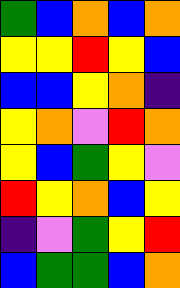[["green", "blue", "orange", "blue", "orange"], ["yellow", "yellow", "red", "yellow", "blue"], ["blue", "blue", "yellow", "orange", "indigo"], ["yellow", "orange", "violet", "red", "orange"], ["yellow", "blue", "green", "yellow", "violet"], ["red", "yellow", "orange", "blue", "yellow"], ["indigo", "violet", "green", "yellow", "red"], ["blue", "green", "green", "blue", "orange"]]